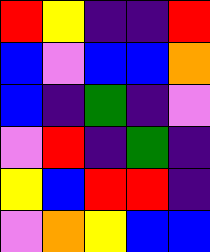[["red", "yellow", "indigo", "indigo", "red"], ["blue", "violet", "blue", "blue", "orange"], ["blue", "indigo", "green", "indigo", "violet"], ["violet", "red", "indigo", "green", "indigo"], ["yellow", "blue", "red", "red", "indigo"], ["violet", "orange", "yellow", "blue", "blue"]]